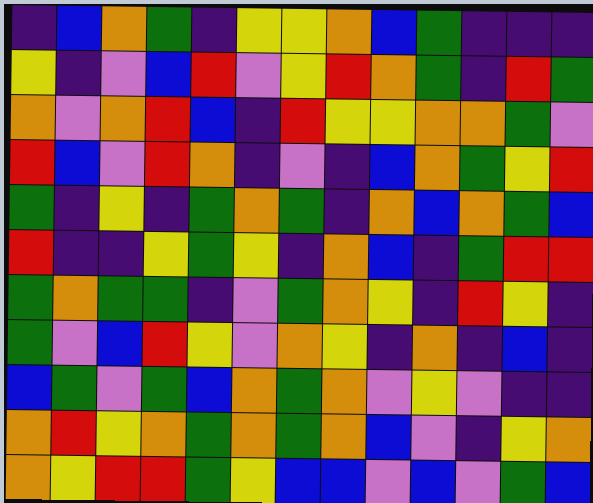[["indigo", "blue", "orange", "green", "indigo", "yellow", "yellow", "orange", "blue", "green", "indigo", "indigo", "indigo"], ["yellow", "indigo", "violet", "blue", "red", "violet", "yellow", "red", "orange", "green", "indigo", "red", "green"], ["orange", "violet", "orange", "red", "blue", "indigo", "red", "yellow", "yellow", "orange", "orange", "green", "violet"], ["red", "blue", "violet", "red", "orange", "indigo", "violet", "indigo", "blue", "orange", "green", "yellow", "red"], ["green", "indigo", "yellow", "indigo", "green", "orange", "green", "indigo", "orange", "blue", "orange", "green", "blue"], ["red", "indigo", "indigo", "yellow", "green", "yellow", "indigo", "orange", "blue", "indigo", "green", "red", "red"], ["green", "orange", "green", "green", "indigo", "violet", "green", "orange", "yellow", "indigo", "red", "yellow", "indigo"], ["green", "violet", "blue", "red", "yellow", "violet", "orange", "yellow", "indigo", "orange", "indigo", "blue", "indigo"], ["blue", "green", "violet", "green", "blue", "orange", "green", "orange", "violet", "yellow", "violet", "indigo", "indigo"], ["orange", "red", "yellow", "orange", "green", "orange", "green", "orange", "blue", "violet", "indigo", "yellow", "orange"], ["orange", "yellow", "red", "red", "green", "yellow", "blue", "blue", "violet", "blue", "violet", "green", "blue"]]